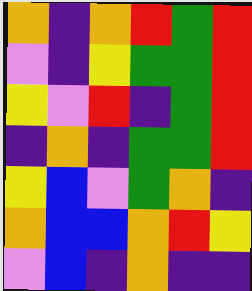[["orange", "indigo", "orange", "red", "green", "red"], ["violet", "indigo", "yellow", "green", "green", "red"], ["yellow", "violet", "red", "indigo", "green", "red"], ["indigo", "orange", "indigo", "green", "green", "red"], ["yellow", "blue", "violet", "green", "orange", "indigo"], ["orange", "blue", "blue", "orange", "red", "yellow"], ["violet", "blue", "indigo", "orange", "indigo", "indigo"]]